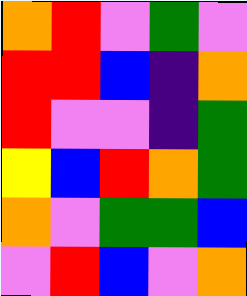[["orange", "red", "violet", "green", "violet"], ["red", "red", "blue", "indigo", "orange"], ["red", "violet", "violet", "indigo", "green"], ["yellow", "blue", "red", "orange", "green"], ["orange", "violet", "green", "green", "blue"], ["violet", "red", "blue", "violet", "orange"]]